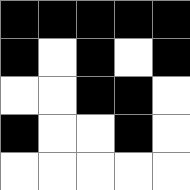[["black", "black", "black", "black", "black"], ["black", "white", "black", "white", "black"], ["white", "white", "black", "black", "white"], ["black", "white", "white", "black", "white"], ["white", "white", "white", "white", "white"]]